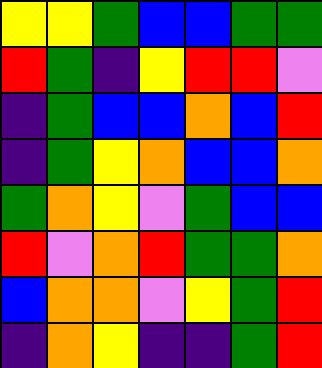[["yellow", "yellow", "green", "blue", "blue", "green", "green"], ["red", "green", "indigo", "yellow", "red", "red", "violet"], ["indigo", "green", "blue", "blue", "orange", "blue", "red"], ["indigo", "green", "yellow", "orange", "blue", "blue", "orange"], ["green", "orange", "yellow", "violet", "green", "blue", "blue"], ["red", "violet", "orange", "red", "green", "green", "orange"], ["blue", "orange", "orange", "violet", "yellow", "green", "red"], ["indigo", "orange", "yellow", "indigo", "indigo", "green", "red"]]